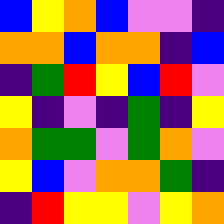[["blue", "yellow", "orange", "blue", "violet", "violet", "indigo"], ["orange", "orange", "blue", "orange", "orange", "indigo", "blue"], ["indigo", "green", "red", "yellow", "blue", "red", "violet"], ["yellow", "indigo", "violet", "indigo", "green", "indigo", "yellow"], ["orange", "green", "green", "violet", "green", "orange", "violet"], ["yellow", "blue", "violet", "orange", "orange", "green", "indigo"], ["indigo", "red", "yellow", "yellow", "violet", "yellow", "orange"]]